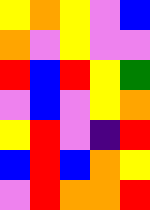[["yellow", "orange", "yellow", "violet", "blue"], ["orange", "violet", "yellow", "violet", "violet"], ["red", "blue", "red", "yellow", "green"], ["violet", "blue", "violet", "yellow", "orange"], ["yellow", "red", "violet", "indigo", "red"], ["blue", "red", "blue", "orange", "yellow"], ["violet", "red", "orange", "orange", "red"]]